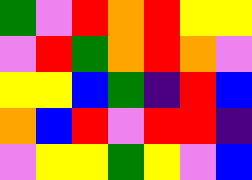[["green", "violet", "red", "orange", "red", "yellow", "yellow"], ["violet", "red", "green", "orange", "red", "orange", "violet"], ["yellow", "yellow", "blue", "green", "indigo", "red", "blue"], ["orange", "blue", "red", "violet", "red", "red", "indigo"], ["violet", "yellow", "yellow", "green", "yellow", "violet", "blue"]]